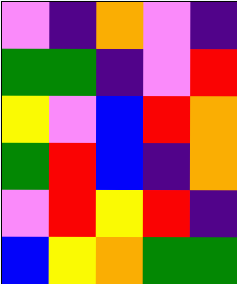[["violet", "indigo", "orange", "violet", "indigo"], ["green", "green", "indigo", "violet", "red"], ["yellow", "violet", "blue", "red", "orange"], ["green", "red", "blue", "indigo", "orange"], ["violet", "red", "yellow", "red", "indigo"], ["blue", "yellow", "orange", "green", "green"]]